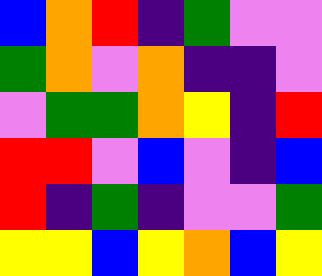[["blue", "orange", "red", "indigo", "green", "violet", "violet"], ["green", "orange", "violet", "orange", "indigo", "indigo", "violet"], ["violet", "green", "green", "orange", "yellow", "indigo", "red"], ["red", "red", "violet", "blue", "violet", "indigo", "blue"], ["red", "indigo", "green", "indigo", "violet", "violet", "green"], ["yellow", "yellow", "blue", "yellow", "orange", "blue", "yellow"]]